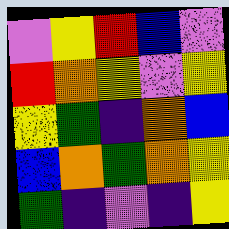[["violet", "yellow", "red", "blue", "violet"], ["red", "orange", "yellow", "violet", "yellow"], ["yellow", "green", "indigo", "orange", "blue"], ["blue", "orange", "green", "orange", "yellow"], ["green", "indigo", "violet", "indigo", "yellow"]]